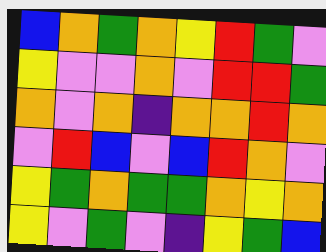[["blue", "orange", "green", "orange", "yellow", "red", "green", "violet"], ["yellow", "violet", "violet", "orange", "violet", "red", "red", "green"], ["orange", "violet", "orange", "indigo", "orange", "orange", "red", "orange"], ["violet", "red", "blue", "violet", "blue", "red", "orange", "violet"], ["yellow", "green", "orange", "green", "green", "orange", "yellow", "orange"], ["yellow", "violet", "green", "violet", "indigo", "yellow", "green", "blue"]]